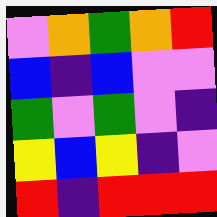[["violet", "orange", "green", "orange", "red"], ["blue", "indigo", "blue", "violet", "violet"], ["green", "violet", "green", "violet", "indigo"], ["yellow", "blue", "yellow", "indigo", "violet"], ["red", "indigo", "red", "red", "red"]]